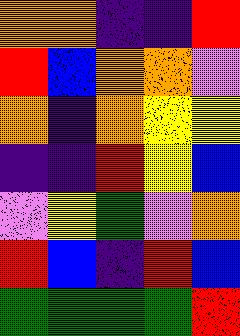[["orange", "orange", "indigo", "indigo", "red"], ["red", "blue", "orange", "orange", "violet"], ["orange", "indigo", "orange", "yellow", "yellow"], ["indigo", "indigo", "red", "yellow", "blue"], ["violet", "yellow", "green", "violet", "orange"], ["red", "blue", "indigo", "red", "blue"], ["green", "green", "green", "green", "red"]]